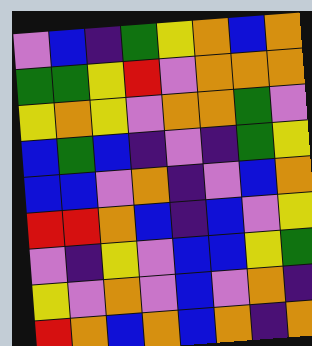[["violet", "blue", "indigo", "green", "yellow", "orange", "blue", "orange"], ["green", "green", "yellow", "red", "violet", "orange", "orange", "orange"], ["yellow", "orange", "yellow", "violet", "orange", "orange", "green", "violet"], ["blue", "green", "blue", "indigo", "violet", "indigo", "green", "yellow"], ["blue", "blue", "violet", "orange", "indigo", "violet", "blue", "orange"], ["red", "red", "orange", "blue", "indigo", "blue", "violet", "yellow"], ["violet", "indigo", "yellow", "violet", "blue", "blue", "yellow", "green"], ["yellow", "violet", "orange", "violet", "blue", "violet", "orange", "indigo"], ["red", "orange", "blue", "orange", "blue", "orange", "indigo", "orange"]]